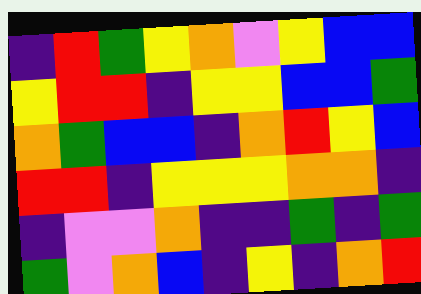[["indigo", "red", "green", "yellow", "orange", "violet", "yellow", "blue", "blue"], ["yellow", "red", "red", "indigo", "yellow", "yellow", "blue", "blue", "green"], ["orange", "green", "blue", "blue", "indigo", "orange", "red", "yellow", "blue"], ["red", "red", "indigo", "yellow", "yellow", "yellow", "orange", "orange", "indigo"], ["indigo", "violet", "violet", "orange", "indigo", "indigo", "green", "indigo", "green"], ["green", "violet", "orange", "blue", "indigo", "yellow", "indigo", "orange", "red"]]